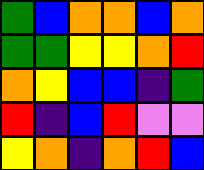[["green", "blue", "orange", "orange", "blue", "orange"], ["green", "green", "yellow", "yellow", "orange", "red"], ["orange", "yellow", "blue", "blue", "indigo", "green"], ["red", "indigo", "blue", "red", "violet", "violet"], ["yellow", "orange", "indigo", "orange", "red", "blue"]]